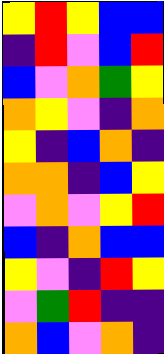[["yellow", "red", "yellow", "blue", "blue"], ["indigo", "red", "violet", "blue", "red"], ["blue", "violet", "orange", "green", "yellow"], ["orange", "yellow", "violet", "indigo", "orange"], ["yellow", "indigo", "blue", "orange", "indigo"], ["orange", "orange", "indigo", "blue", "yellow"], ["violet", "orange", "violet", "yellow", "red"], ["blue", "indigo", "orange", "blue", "blue"], ["yellow", "violet", "indigo", "red", "yellow"], ["violet", "green", "red", "indigo", "indigo"], ["orange", "blue", "violet", "orange", "indigo"]]